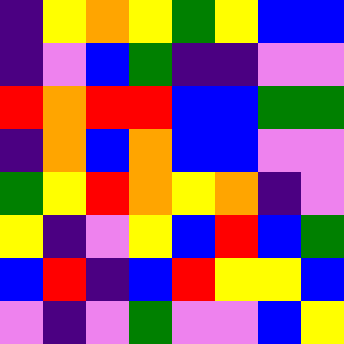[["indigo", "yellow", "orange", "yellow", "green", "yellow", "blue", "blue"], ["indigo", "violet", "blue", "green", "indigo", "indigo", "violet", "violet"], ["red", "orange", "red", "red", "blue", "blue", "green", "green"], ["indigo", "orange", "blue", "orange", "blue", "blue", "violet", "violet"], ["green", "yellow", "red", "orange", "yellow", "orange", "indigo", "violet"], ["yellow", "indigo", "violet", "yellow", "blue", "red", "blue", "green"], ["blue", "red", "indigo", "blue", "red", "yellow", "yellow", "blue"], ["violet", "indigo", "violet", "green", "violet", "violet", "blue", "yellow"]]